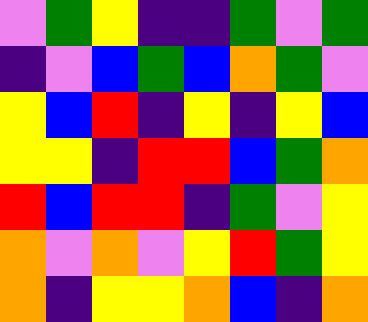[["violet", "green", "yellow", "indigo", "indigo", "green", "violet", "green"], ["indigo", "violet", "blue", "green", "blue", "orange", "green", "violet"], ["yellow", "blue", "red", "indigo", "yellow", "indigo", "yellow", "blue"], ["yellow", "yellow", "indigo", "red", "red", "blue", "green", "orange"], ["red", "blue", "red", "red", "indigo", "green", "violet", "yellow"], ["orange", "violet", "orange", "violet", "yellow", "red", "green", "yellow"], ["orange", "indigo", "yellow", "yellow", "orange", "blue", "indigo", "orange"]]